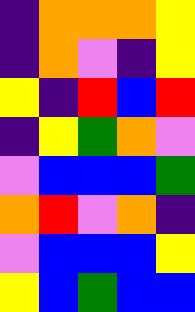[["indigo", "orange", "orange", "orange", "yellow"], ["indigo", "orange", "violet", "indigo", "yellow"], ["yellow", "indigo", "red", "blue", "red"], ["indigo", "yellow", "green", "orange", "violet"], ["violet", "blue", "blue", "blue", "green"], ["orange", "red", "violet", "orange", "indigo"], ["violet", "blue", "blue", "blue", "yellow"], ["yellow", "blue", "green", "blue", "blue"]]